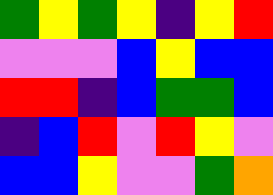[["green", "yellow", "green", "yellow", "indigo", "yellow", "red"], ["violet", "violet", "violet", "blue", "yellow", "blue", "blue"], ["red", "red", "indigo", "blue", "green", "green", "blue"], ["indigo", "blue", "red", "violet", "red", "yellow", "violet"], ["blue", "blue", "yellow", "violet", "violet", "green", "orange"]]